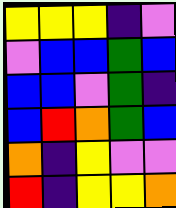[["yellow", "yellow", "yellow", "indigo", "violet"], ["violet", "blue", "blue", "green", "blue"], ["blue", "blue", "violet", "green", "indigo"], ["blue", "red", "orange", "green", "blue"], ["orange", "indigo", "yellow", "violet", "violet"], ["red", "indigo", "yellow", "yellow", "orange"]]